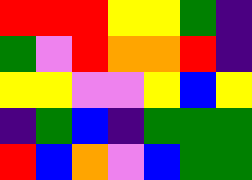[["red", "red", "red", "yellow", "yellow", "green", "indigo"], ["green", "violet", "red", "orange", "orange", "red", "indigo"], ["yellow", "yellow", "violet", "violet", "yellow", "blue", "yellow"], ["indigo", "green", "blue", "indigo", "green", "green", "green"], ["red", "blue", "orange", "violet", "blue", "green", "green"]]